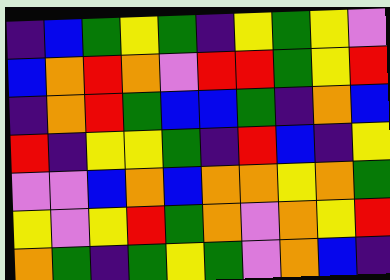[["indigo", "blue", "green", "yellow", "green", "indigo", "yellow", "green", "yellow", "violet"], ["blue", "orange", "red", "orange", "violet", "red", "red", "green", "yellow", "red"], ["indigo", "orange", "red", "green", "blue", "blue", "green", "indigo", "orange", "blue"], ["red", "indigo", "yellow", "yellow", "green", "indigo", "red", "blue", "indigo", "yellow"], ["violet", "violet", "blue", "orange", "blue", "orange", "orange", "yellow", "orange", "green"], ["yellow", "violet", "yellow", "red", "green", "orange", "violet", "orange", "yellow", "red"], ["orange", "green", "indigo", "green", "yellow", "green", "violet", "orange", "blue", "indigo"]]